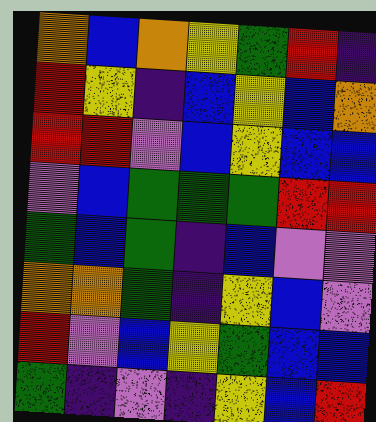[["orange", "blue", "orange", "yellow", "green", "red", "indigo"], ["red", "yellow", "indigo", "blue", "yellow", "blue", "orange"], ["red", "red", "violet", "blue", "yellow", "blue", "blue"], ["violet", "blue", "green", "green", "green", "red", "red"], ["green", "blue", "green", "indigo", "blue", "violet", "violet"], ["orange", "orange", "green", "indigo", "yellow", "blue", "violet"], ["red", "violet", "blue", "yellow", "green", "blue", "blue"], ["green", "indigo", "violet", "indigo", "yellow", "blue", "red"]]